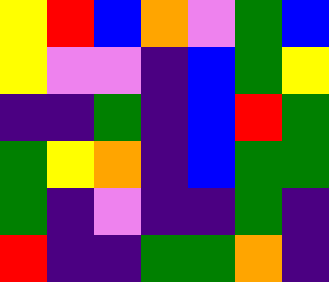[["yellow", "red", "blue", "orange", "violet", "green", "blue"], ["yellow", "violet", "violet", "indigo", "blue", "green", "yellow"], ["indigo", "indigo", "green", "indigo", "blue", "red", "green"], ["green", "yellow", "orange", "indigo", "blue", "green", "green"], ["green", "indigo", "violet", "indigo", "indigo", "green", "indigo"], ["red", "indigo", "indigo", "green", "green", "orange", "indigo"]]